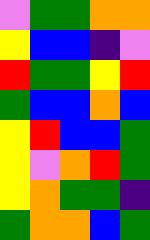[["violet", "green", "green", "orange", "orange"], ["yellow", "blue", "blue", "indigo", "violet"], ["red", "green", "green", "yellow", "red"], ["green", "blue", "blue", "orange", "blue"], ["yellow", "red", "blue", "blue", "green"], ["yellow", "violet", "orange", "red", "green"], ["yellow", "orange", "green", "green", "indigo"], ["green", "orange", "orange", "blue", "green"]]